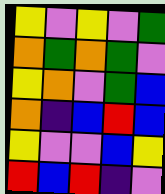[["yellow", "violet", "yellow", "violet", "green"], ["orange", "green", "orange", "green", "violet"], ["yellow", "orange", "violet", "green", "blue"], ["orange", "indigo", "blue", "red", "blue"], ["yellow", "violet", "violet", "blue", "yellow"], ["red", "blue", "red", "indigo", "violet"]]